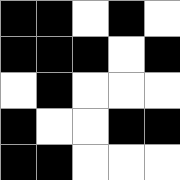[["black", "black", "white", "black", "white"], ["black", "black", "black", "white", "black"], ["white", "black", "white", "white", "white"], ["black", "white", "white", "black", "black"], ["black", "black", "white", "white", "white"]]